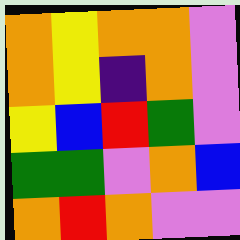[["orange", "yellow", "orange", "orange", "violet"], ["orange", "yellow", "indigo", "orange", "violet"], ["yellow", "blue", "red", "green", "violet"], ["green", "green", "violet", "orange", "blue"], ["orange", "red", "orange", "violet", "violet"]]